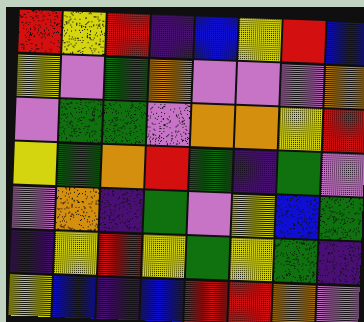[["red", "yellow", "red", "indigo", "blue", "yellow", "red", "blue"], ["yellow", "violet", "green", "orange", "violet", "violet", "violet", "orange"], ["violet", "green", "green", "violet", "orange", "orange", "yellow", "red"], ["yellow", "green", "orange", "red", "green", "indigo", "green", "violet"], ["violet", "orange", "indigo", "green", "violet", "yellow", "blue", "green"], ["indigo", "yellow", "red", "yellow", "green", "yellow", "green", "indigo"], ["yellow", "blue", "indigo", "blue", "red", "red", "orange", "violet"]]